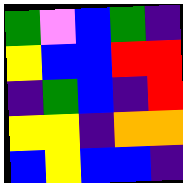[["green", "violet", "blue", "green", "indigo"], ["yellow", "blue", "blue", "red", "red"], ["indigo", "green", "blue", "indigo", "red"], ["yellow", "yellow", "indigo", "orange", "orange"], ["blue", "yellow", "blue", "blue", "indigo"]]